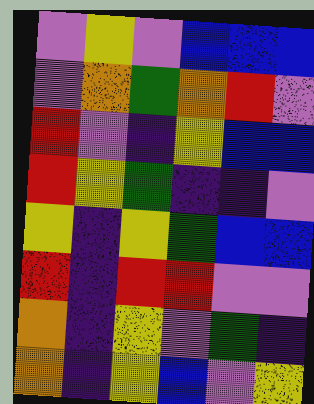[["violet", "yellow", "violet", "blue", "blue", "blue"], ["violet", "orange", "green", "orange", "red", "violet"], ["red", "violet", "indigo", "yellow", "blue", "blue"], ["red", "yellow", "green", "indigo", "indigo", "violet"], ["yellow", "indigo", "yellow", "green", "blue", "blue"], ["red", "indigo", "red", "red", "violet", "violet"], ["orange", "indigo", "yellow", "violet", "green", "indigo"], ["orange", "indigo", "yellow", "blue", "violet", "yellow"]]